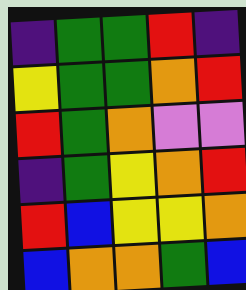[["indigo", "green", "green", "red", "indigo"], ["yellow", "green", "green", "orange", "red"], ["red", "green", "orange", "violet", "violet"], ["indigo", "green", "yellow", "orange", "red"], ["red", "blue", "yellow", "yellow", "orange"], ["blue", "orange", "orange", "green", "blue"]]